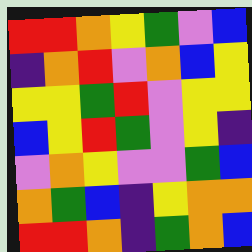[["red", "red", "orange", "yellow", "green", "violet", "blue"], ["indigo", "orange", "red", "violet", "orange", "blue", "yellow"], ["yellow", "yellow", "green", "red", "violet", "yellow", "yellow"], ["blue", "yellow", "red", "green", "violet", "yellow", "indigo"], ["violet", "orange", "yellow", "violet", "violet", "green", "blue"], ["orange", "green", "blue", "indigo", "yellow", "orange", "orange"], ["red", "red", "orange", "indigo", "green", "orange", "blue"]]